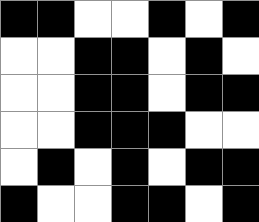[["black", "black", "white", "white", "black", "white", "black"], ["white", "white", "black", "black", "white", "black", "white"], ["white", "white", "black", "black", "white", "black", "black"], ["white", "white", "black", "black", "black", "white", "white"], ["white", "black", "white", "black", "white", "black", "black"], ["black", "white", "white", "black", "black", "white", "black"]]